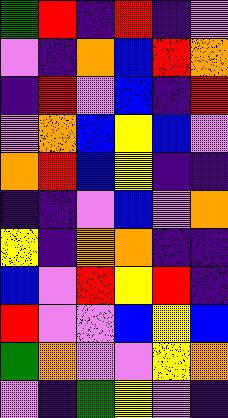[["green", "red", "indigo", "red", "indigo", "violet"], ["violet", "indigo", "orange", "blue", "red", "orange"], ["indigo", "red", "violet", "blue", "indigo", "red"], ["violet", "orange", "blue", "yellow", "blue", "violet"], ["orange", "red", "blue", "yellow", "indigo", "indigo"], ["indigo", "indigo", "violet", "blue", "violet", "orange"], ["yellow", "indigo", "orange", "orange", "indigo", "indigo"], ["blue", "violet", "red", "yellow", "red", "indigo"], ["red", "violet", "violet", "blue", "yellow", "blue"], ["green", "orange", "violet", "violet", "yellow", "orange"], ["violet", "indigo", "green", "yellow", "violet", "indigo"]]